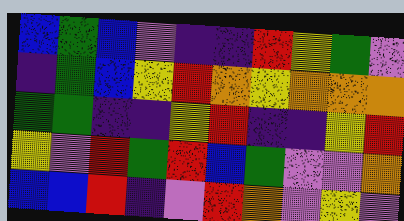[["blue", "green", "blue", "violet", "indigo", "indigo", "red", "yellow", "green", "violet"], ["indigo", "green", "blue", "yellow", "red", "orange", "yellow", "orange", "orange", "orange"], ["green", "green", "indigo", "indigo", "yellow", "red", "indigo", "indigo", "yellow", "red"], ["yellow", "violet", "red", "green", "red", "blue", "green", "violet", "violet", "orange"], ["blue", "blue", "red", "indigo", "violet", "red", "orange", "violet", "yellow", "violet"]]